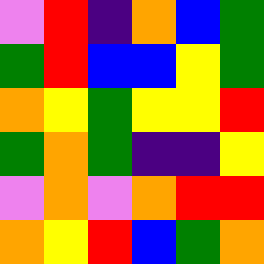[["violet", "red", "indigo", "orange", "blue", "green"], ["green", "red", "blue", "blue", "yellow", "green"], ["orange", "yellow", "green", "yellow", "yellow", "red"], ["green", "orange", "green", "indigo", "indigo", "yellow"], ["violet", "orange", "violet", "orange", "red", "red"], ["orange", "yellow", "red", "blue", "green", "orange"]]